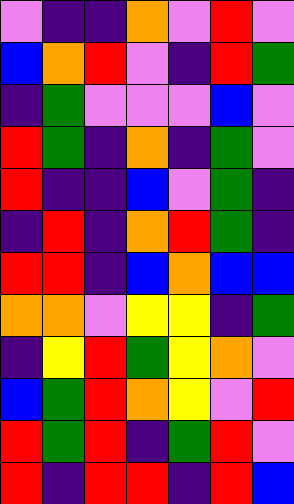[["violet", "indigo", "indigo", "orange", "violet", "red", "violet"], ["blue", "orange", "red", "violet", "indigo", "red", "green"], ["indigo", "green", "violet", "violet", "violet", "blue", "violet"], ["red", "green", "indigo", "orange", "indigo", "green", "violet"], ["red", "indigo", "indigo", "blue", "violet", "green", "indigo"], ["indigo", "red", "indigo", "orange", "red", "green", "indigo"], ["red", "red", "indigo", "blue", "orange", "blue", "blue"], ["orange", "orange", "violet", "yellow", "yellow", "indigo", "green"], ["indigo", "yellow", "red", "green", "yellow", "orange", "violet"], ["blue", "green", "red", "orange", "yellow", "violet", "red"], ["red", "green", "red", "indigo", "green", "red", "violet"], ["red", "indigo", "red", "red", "indigo", "red", "blue"]]